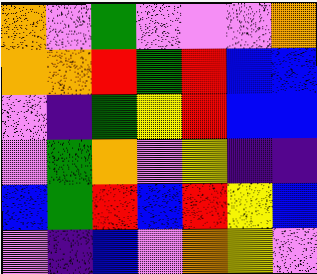[["orange", "violet", "green", "violet", "violet", "violet", "orange"], ["orange", "orange", "red", "green", "red", "blue", "blue"], ["violet", "indigo", "green", "yellow", "red", "blue", "blue"], ["violet", "green", "orange", "violet", "yellow", "indigo", "indigo"], ["blue", "green", "red", "blue", "red", "yellow", "blue"], ["violet", "indigo", "blue", "violet", "orange", "yellow", "violet"]]